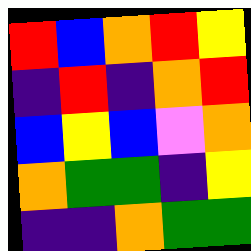[["red", "blue", "orange", "red", "yellow"], ["indigo", "red", "indigo", "orange", "red"], ["blue", "yellow", "blue", "violet", "orange"], ["orange", "green", "green", "indigo", "yellow"], ["indigo", "indigo", "orange", "green", "green"]]